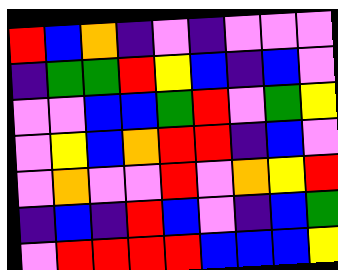[["red", "blue", "orange", "indigo", "violet", "indigo", "violet", "violet", "violet"], ["indigo", "green", "green", "red", "yellow", "blue", "indigo", "blue", "violet"], ["violet", "violet", "blue", "blue", "green", "red", "violet", "green", "yellow"], ["violet", "yellow", "blue", "orange", "red", "red", "indigo", "blue", "violet"], ["violet", "orange", "violet", "violet", "red", "violet", "orange", "yellow", "red"], ["indigo", "blue", "indigo", "red", "blue", "violet", "indigo", "blue", "green"], ["violet", "red", "red", "red", "red", "blue", "blue", "blue", "yellow"]]